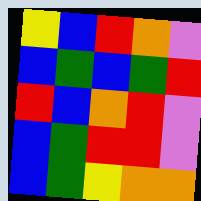[["yellow", "blue", "red", "orange", "violet"], ["blue", "green", "blue", "green", "red"], ["red", "blue", "orange", "red", "violet"], ["blue", "green", "red", "red", "violet"], ["blue", "green", "yellow", "orange", "orange"]]